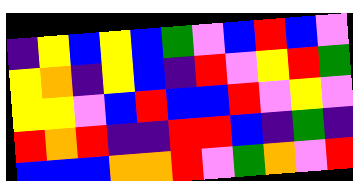[["indigo", "yellow", "blue", "yellow", "blue", "green", "violet", "blue", "red", "blue", "violet"], ["yellow", "orange", "indigo", "yellow", "blue", "indigo", "red", "violet", "yellow", "red", "green"], ["yellow", "yellow", "violet", "blue", "red", "blue", "blue", "red", "violet", "yellow", "violet"], ["red", "orange", "red", "indigo", "indigo", "red", "red", "blue", "indigo", "green", "indigo"], ["blue", "blue", "blue", "orange", "orange", "red", "violet", "green", "orange", "violet", "red"]]